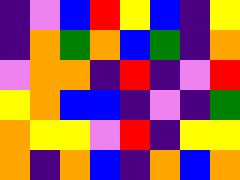[["indigo", "violet", "blue", "red", "yellow", "blue", "indigo", "yellow"], ["indigo", "orange", "green", "orange", "blue", "green", "indigo", "orange"], ["violet", "orange", "orange", "indigo", "red", "indigo", "violet", "red"], ["yellow", "orange", "blue", "blue", "indigo", "violet", "indigo", "green"], ["orange", "yellow", "yellow", "violet", "red", "indigo", "yellow", "yellow"], ["orange", "indigo", "orange", "blue", "indigo", "orange", "blue", "orange"]]